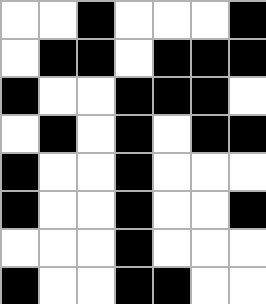[["white", "white", "black", "white", "white", "white", "black"], ["white", "black", "black", "white", "black", "black", "black"], ["black", "white", "white", "black", "black", "black", "white"], ["white", "black", "white", "black", "white", "black", "black"], ["black", "white", "white", "black", "white", "white", "white"], ["black", "white", "white", "black", "white", "white", "black"], ["white", "white", "white", "black", "white", "white", "white"], ["black", "white", "white", "black", "black", "white", "white"]]